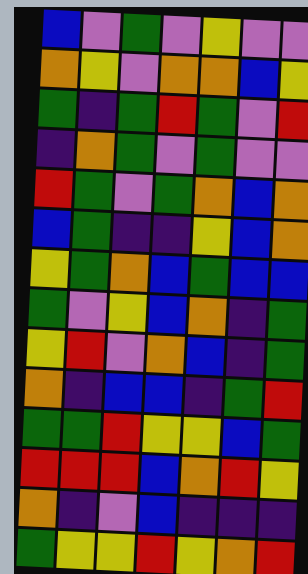[["blue", "violet", "green", "violet", "yellow", "violet", "violet"], ["orange", "yellow", "violet", "orange", "orange", "blue", "yellow"], ["green", "indigo", "green", "red", "green", "violet", "red"], ["indigo", "orange", "green", "violet", "green", "violet", "violet"], ["red", "green", "violet", "green", "orange", "blue", "orange"], ["blue", "green", "indigo", "indigo", "yellow", "blue", "orange"], ["yellow", "green", "orange", "blue", "green", "blue", "blue"], ["green", "violet", "yellow", "blue", "orange", "indigo", "green"], ["yellow", "red", "violet", "orange", "blue", "indigo", "green"], ["orange", "indigo", "blue", "blue", "indigo", "green", "red"], ["green", "green", "red", "yellow", "yellow", "blue", "green"], ["red", "red", "red", "blue", "orange", "red", "yellow"], ["orange", "indigo", "violet", "blue", "indigo", "indigo", "indigo"], ["green", "yellow", "yellow", "red", "yellow", "orange", "red"]]